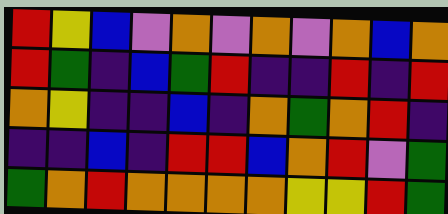[["red", "yellow", "blue", "violet", "orange", "violet", "orange", "violet", "orange", "blue", "orange"], ["red", "green", "indigo", "blue", "green", "red", "indigo", "indigo", "red", "indigo", "red"], ["orange", "yellow", "indigo", "indigo", "blue", "indigo", "orange", "green", "orange", "red", "indigo"], ["indigo", "indigo", "blue", "indigo", "red", "red", "blue", "orange", "red", "violet", "green"], ["green", "orange", "red", "orange", "orange", "orange", "orange", "yellow", "yellow", "red", "green"]]